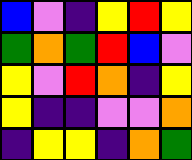[["blue", "violet", "indigo", "yellow", "red", "yellow"], ["green", "orange", "green", "red", "blue", "violet"], ["yellow", "violet", "red", "orange", "indigo", "yellow"], ["yellow", "indigo", "indigo", "violet", "violet", "orange"], ["indigo", "yellow", "yellow", "indigo", "orange", "green"]]